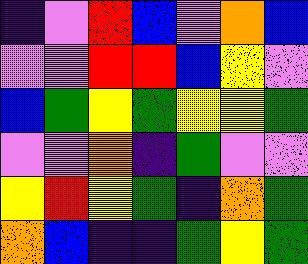[["indigo", "violet", "red", "blue", "violet", "orange", "blue"], ["violet", "violet", "red", "red", "blue", "yellow", "violet"], ["blue", "green", "yellow", "green", "yellow", "yellow", "green"], ["violet", "violet", "orange", "indigo", "green", "violet", "violet"], ["yellow", "red", "yellow", "green", "indigo", "orange", "green"], ["orange", "blue", "indigo", "indigo", "green", "yellow", "green"]]